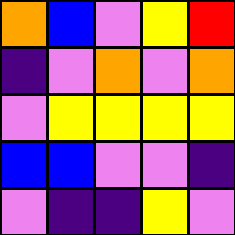[["orange", "blue", "violet", "yellow", "red"], ["indigo", "violet", "orange", "violet", "orange"], ["violet", "yellow", "yellow", "yellow", "yellow"], ["blue", "blue", "violet", "violet", "indigo"], ["violet", "indigo", "indigo", "yellow", "violet"]]